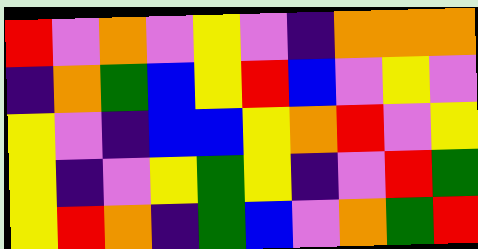[["red", "violet", "orange", "violet", "yellow", "violet", "indigo", "orange", "orange", "orange"], ["indigo", "orange", "green", "blue", "yellow", "red", "blue", "violet", "yellow", "violet"], ["yellow", "violet", "indigo", "blue", "blue", "yellow", "orange", "red", "violet", "yellow"], ["yellow", "indigo", "violet", "yellow", "green", "yellow", "indigo", "violet", "red", "green"], ["yellow", "red", "orange", "indigo", "green", "blue", "violet", "orange", "green", "red"]]